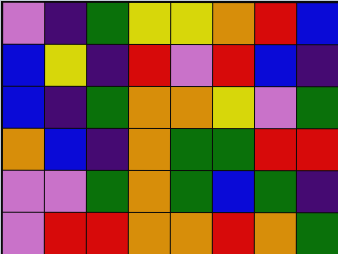[["violet", "indigo", "green", "yellow", "yellow", "orange", "red", "blue"], ["blue", "yellow", "indigo", "red", "violet", "red", "blue", "indigo"], ["blue", "indigo", "green", "orange", "orange", "yellow", "violet", "green"], ["orange", "blue", "indigo", "orange", "green", "green", "red", "red"], ["violet", "violet", "green", "orange", "green", "blue", "green", "indigo"], ["violet", "red", "red", "orange", "orange", "red", "orange", "green"]]